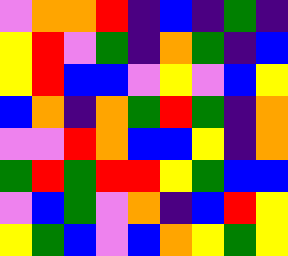[["violet", "orange", "orange", "red", "indigo", "blue", "indigo", "green", "indigo"], ["yellow", "red", "violet", "green", "indigo", "orange", "green", "indigo", "blue"], ["yellow", "red", "blue", "blue", "violet", "yellow", "violet", "blue", "yellow"], ["blue", "orange", "indigo", "orange", "green", "red", "green", "indigo", "orange"], ["violet", "violet", "red", "orange", "blue", "blue", "yellow", "indigo", "orange"], ["green", "red", "green", "red", "red", "yellow", "green", "blue", "blue"], ["violet", "blue", "green", "violet", "orange", "indigo", "blue", "red", "yellow"], ["yellow", "green", "blue", "violet", "blue", "orange", "yellow", "green", "yellow"]]